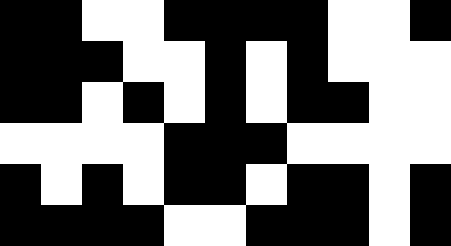[["black", "black", "white", "white", "black", "black", "black", "black", "white", "white", "black"], ["black", "black", "black", "white", "white", "black", "white", "black", "white", "white", "white"], ["black", "black", "white", "black", "white", "black", "white", "black", "black", "white", "white"], ["white", "white", "white", "white", "black", "black", "black", "white", "white", "white", "white"], ["black", "white", "black", "white", "black", "black", "white", "black", "black", "white", "black"], ["black", "black", "black", "black", "white", "white", "black", "black", "black", "white", "black"]]